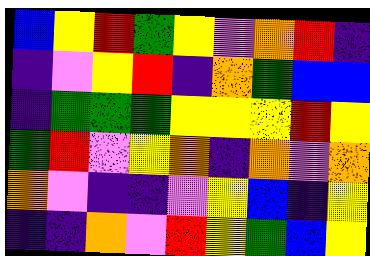[["blue", "yellow", "red", "green", "yellow", "violet", "orange", "red", "indigo"], ["indigo", "violet", "yellow", "red", "indigo", "orange", "green", "blue", "blue"], ["indigo", "green", "green", "green", "yellow", "yellow", "yellow", "red", "yellow"], ["green", "red", "violet", "yellow", "orange", "indigo", "orange", "violet", "orange"], ["orange", "violet", "indigo", "indigo", "violet", "yellow", "blue", "indigo", "yellow"], ["indigo", "indigo", "orange", "violet", "red", "yellow", "green", "blue", "yellow"]]